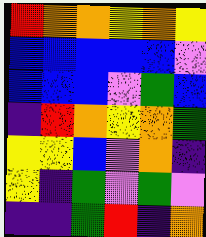[["red", "orange", "orange", "yellow", "orange", "yellow"], ["blue", "blue", "blue", "blue", "blue", "violet"], ["blue", "blue", "blue", "violet", "green", "blue"], ["indigo", "red", "orange", "yellow", "orange", "green"], ["yellow", "yellow", "blue", "violet", "orange", "indigo"], ["yellow", "indigo", "green", "violet", "green", "violet"], ["indigo", "indigo", "green", "red", "indigo", "orange"]]